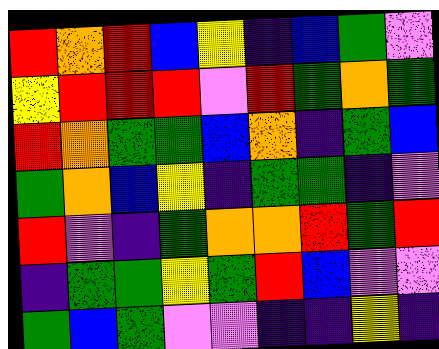[["red", "orange", "red", "blue", "yellow", "indigo", "blue", "green", "violet"], ["yellow", "red", "red", "red", "violet", "red", "green", "orange", "green"], ["red", "orange", "green", "green", "blue", "orange", "indigo", "green", "blue"], ["green", "orange", "blue", "yellow", "indigo", "green", "green", "indigo", "violet"], ["red", "violet", "indigo", "green", "orange", "orange", "red", "green", "red"], ["indigo", "green", "green", "yellow", "green", "red", "blue", "violet", "violet"], ["green", "blue", "green", "violet", "violet", "indigo", "indigo", "yellow", "indigo"]]